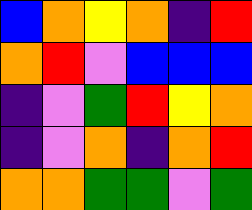[["blue", "orange", "yellow", "orange", "indigo", "red"], ["orange", "red", "violet", "blue", "blue", "blue"], ["indigo", "violet", "green", "red", "yellow", "orange"], ["indigo", "violet", "orange", "indigo", "orange", "red"], ["orange", "orange", "green", "green", "violet", "green"]]